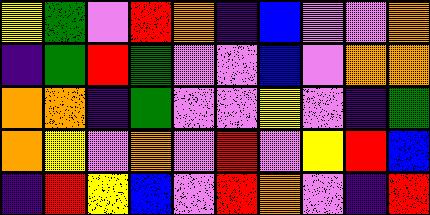[["yellow", "green", "violet", "red", "orange", "indigo", "blue", "violet", "violet", "orange"], ["indigo", "green", "red", "green", "violet", "violet", "blue", "violet", "orange", "orange"], ["orange", "orange", "indigo", "green", "violet", "violet", "yellow", "violet", "indigo", "green"], ["orange", "yellow", "violet", "orange", "violet", "red", "violet", "yellow", "red", "blue"], ["indigo", "red", "yellow", "blue", "violet", "red", "orange", "violet", "indigo", "red"]]